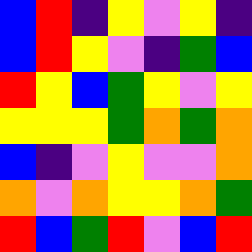[["blue", "red", "indigo", "yellow", "violet", "yellow", "indigo"], ["blue", "red", "yellow", "violet", "indigo", "green", "blue"], ["red", "yellow", "blue", "green", "yellow", "violet", "yellow"], ["yellow", "yellow", "yellow", "green", "orange", "green", "orange"], ["blue", "indigo", "violet", "yellow", "violet", "violet", "orange"], ["orange", "violet", "orange", "yellow", "yellow", "orange", "green"], ["red", "blue", "green", "red", "violet", "blue", "red"]]